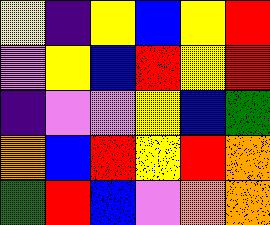[["yellow", "indigo", "yellow", "blue", "yellow", "red"], ["violet", "yellow", "blue", "red", "yellow", "red"], ["indigo", "violet", "violet", "yellow", "blue", "green"], ["orange", "blue", "red", "yellow", "red", "orange"], ["green", "red", "blue", "violet", "orange", "orange"]]